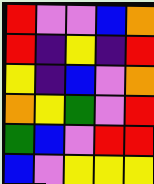[["red", "violet", "violet", "blue", "orange"], ["red", "indigo", "yellow", "indigo", "red"], ["yellow", "indigo", "blue", "violet", "orange"], ["orange", "yellow", "green", "violet", "red"], ["green", "blue", "violet", "red", "red"], ["blue", "violet", "yellow", "yellow", "yellow"]]